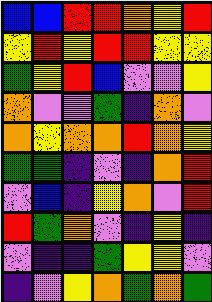[["blue", "blue", "red", "red", "orange", "yellow", "red"], ["yellow", "red", "yellow", "red", "red", "yellow", "yellow"], ["green", "yellow", "red", "blue", "violet", "violet", "yellow"], ["orange", "violet", "violet", "green", "indigo", "orange", "violet"], ["orange", "yellow", "orange", "orange", "red", "orange", "yellow"], ["green", "green", "indigo", "violet", "indigo", "orange", "red"], ["violet", "blue", "indigo", "yellow", "orange", "violet", "red"], ["red", "green", "orange", "violet", "indigo", "yellow", "indigo"], ["violet", "indigo", "indigo", "green", "yellow", "yellow", "violet"], ["indigo", "violet", "yellow", "orange", "green", "orange", "green"]]